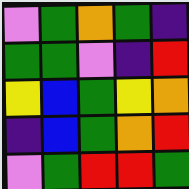[["violet", "green", "orange", "green", "indigo"], ["green", "green", "violet", "indigo", "red"], ["yellow", "blue", "green", "yellow", "orange"], ["indigo", "blue", "green", "orange", "red"], ["violet", "green", "red", "red", "green"]]